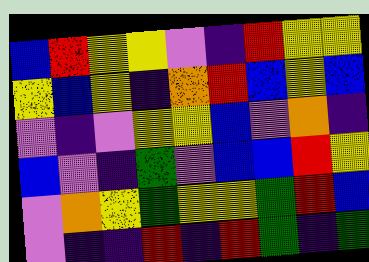[["blue", "red", "yellow", "yellow", "violet", "indigo", "red", "yellow", "yellow"], ["yellow", "blue", "yellow", "indigo", "orange", "red", "blue", "yellow", "blue"], ["violet", "indigo", "violet", "yellow", "yellow", "blue", "violet", "orange", "indigo"], ["blue", "violet", "indigo", "green", "violet", "blue", "blue", "red", "yellow"], ["violet", "orange", "yellow", "green", "yellow", "yellow", "green", "red", "blue"], ["violet", "indigo", "indigo", "red", "indigo", "red", "green", "indigo", "green"]]